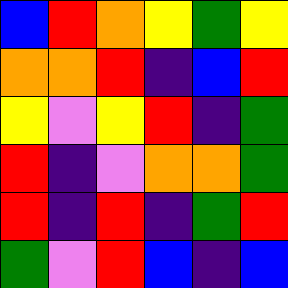[["blue", "red", "orange", "yellow", "green", "yellow"], ["orange", "orange", "red", "indigo", "blue", "red"], ["yellow", "violet", "yellow", "red", "indigo", "green"], ["red", "indigo", "violet", "orange", "orange", "green"], ["red", "indigo", "red", "indigo", "green", "red"], ["green", "violet", "red", "blue", "indigo", "blue"]]